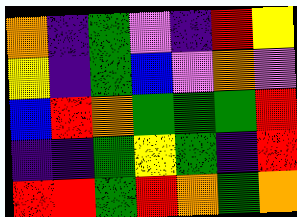[["orange", "indigo", "green", "violet", "indigo", "red", "yellow"], ["yellow", "indigo", "green", "blue", "violet", "orange", "violet"], ["blue", "red", "orange", "green", "green", "green", "red"], ["indigo", "indigo", "green", "yellow", "green", "indigo", "red"], ["red", "red", "green", "red", "orange", "green", "orange"]]